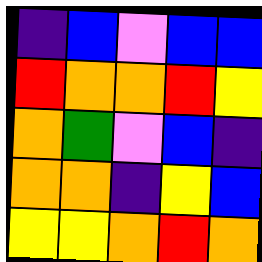[["indigo", "blue", "violet", "blue", "blue"], ["red", "orange", "orange", "red", "yellow"], ["orange", "green", "violet", "blue", "indigo"], ["orange", "orange", "indigo", "yellow", "blue"], ["yellow", "yellow", "orange", "red", "orange"]]